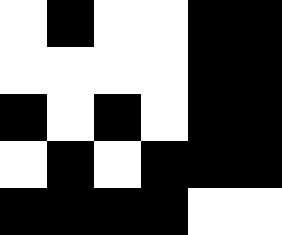[["white", "black", "white", "white", "black", "black"], ["white", "white", "white", "white", "black", "black"], ["black", "white", "black", "white", "black", "black"], ["white", "black", "white", "black", "black", "black"], ["black", "black", "black", "black", "white", "white"]]